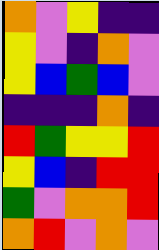[["orange", "violet", "yellow", "indigo", "indigo"], ["yellow", "violet", "indigo", "orange", "violet"], ["yellow", "blue", "green", "blue", "violet"], ["indigo", "indigo", "indigo", "orange", "indigo"], ["red", "green", "yellow", "yellow", "red"], ["yellow", "blue", "indigo", "red", "red"], ["green", "violet", "orange", "orange", "red"], ["orange", "red", "violet", "orange", "violet"]]